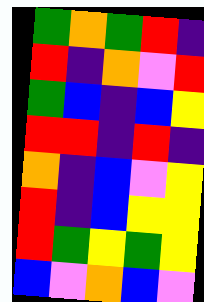[["green", "orange", "green", "red", "indigo"], ["red", "indigo", "orange", "violet", "red"], ["green", "blue", "indigo", "blue", "yellow"], ["red", "red", "indigo", "red", "indigo"], ["orange", "indigo", "blue", "violet", "yellow"], ["red", "indigo", "blue", "yellow", "yellow"], ["red", "green", "yellow", "green", "yellow"], ["blue", "violet", "orange", "blue", "violet"]]